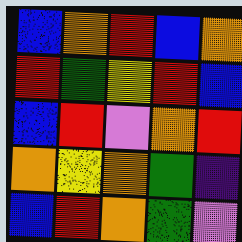[["blue", "orange", "red", "blue", "orange"], ["red", "green", "yellow", "red", "blue"], ["blue", "red", "violet", "orange", "red"], ["orange", "yellow", "orange", "green", "indigo"], ["blue", "red", "orange", "green", "violet"]]